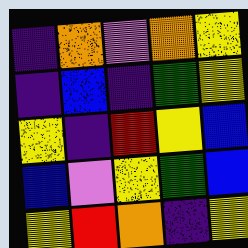[["indigo", "orange", "violet", "orange", "yellow"], ["indigo", "blue", "indigo", "green", "yellow"], ["yellow", "indigo", "red", "yellow", "blue"], ["blue", "violet", "yellow", "green", "blue"], ["yellow", "red", "orange", "indigo", "yellow"]]